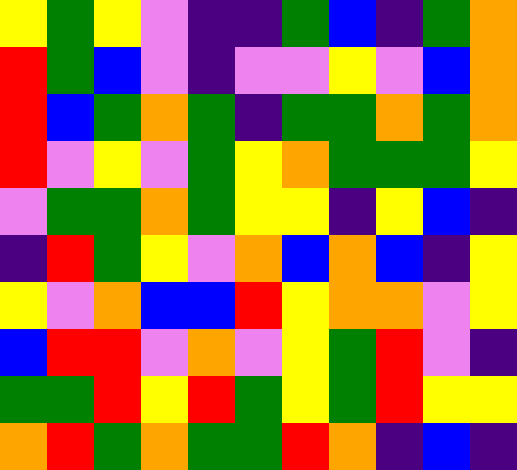[["yellow", "green", "yellow", "violet", "indigo", "indigo", "green", "blue", "indigo", "green", "orange"], ["red", "green", "blue", "violet", "indigo", "violet", "violet", "yellow", "violet", "blue", "orange"], ["red", "blue", "green", "orange", "green", "indigo", "green", "green", "orange", "green", "orange"], ["red", "violet", "yellow", "violet", "green", "yellow", "orange", "green", "green", "green", "yellow"], ["violet", "green", "green", "orange", "green", "yellow", "yellow", "indigo", "yellow", "blue", "indigo"], ["indigo", "red", "green", "yellow", "violet", "orange", "blue", "orange", "blue", "indigo", "yellow"], ["yellow", "violet", "orange", "blue", "blue", "red", "yellow", "orange", "orange", "violet", "yellow"], ["blue", "red", "red", "violet", "orange", "violet", "yellow", "green", "red", "violet", "indigo"], ["green", "green", "red", "yellow", "red", "green", "yellow", "green", "red", "yellow", "yellow"], ["orange", "red", "green", "orange", "green", "green", "red", "orange", "indigo", "blue", "indigo"]]